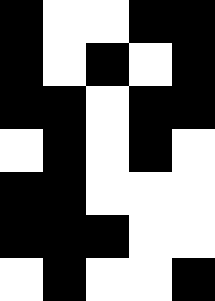[["black", "white", "white", "black", "black"], ["black", "white", "black", "white", "black"], ["black", "black", "white", "black", "black"], ["white", "black", "white", "black", "white"], ["black", "black", "white", "white", "white"], ["black", "black", "black", "white", "white"], ["white", "black", "white", "white", "black"]]